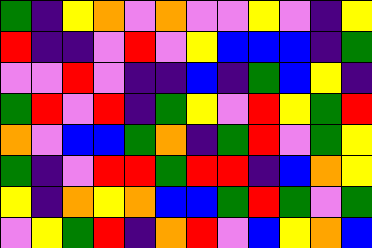[["green", "indigo", "yellow", "orange", "violet", "orange", "violet", "violet", "yellow", "violet", "indigo", "yellow"], ["red", "indigo", "indigo", "violet", "red", "violet", "yellow", "blue", "blue", "blue", "indigo", "green"], ["violet", "violet", "red", "violet", "indigo", "indigo", "blue", "indigo", "green", "blue", "yellow", "indigo"], ["green", "red", "violet", "red", "indigo", "green", "yellow", "violet", "red", "yellow", "green", "red"], ["orange", "violet", "blue", "blue", "green", "orange", "indigo", "green", "red", "violet", "green", "yellow"], ["green", "indigo", "violet", "red", "red", "green", "red", "red", "indigo", "blue", "orange", "yellow"], ["yellow", "indigo", "orange", "yellow", "orange", "blue", "blue", "green", "red", "green", "violet", "green"], ["violet", "yellow", "green", "red", "indigo", "orange", "red", "violet", "blue", "yellow", "orange", "blue"]]